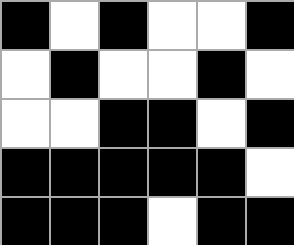[["black", "white", "black", "white", "white", "black"], ["white", "black", "white", "white", "black", "white"], ["white", "white", "black", "black", "white", "black"], ["black", "black", "black", "black", "black", "white"], ["black", "black", "black", "white", "black", "black"]]